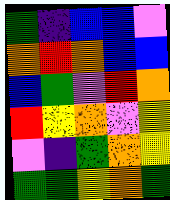[["green", "indigo", "blue", "blue", "violet"], ["orange", "red", "orange", "blue", "blue"], ["blue", "green", "violet", "red", "orange"], ["red", "yellow", "orange", "violet", "yellow"], ["violet", "indigo", "green", "orange", "yellow"], ["green", "green", "yellow", "orange", "green"]]